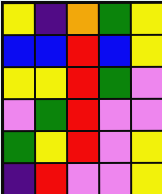[["yellow", "indigo", "orange", "green", "yellow"], ["blue", "blue", "red", "blue", "yellow"], ["yellow", "yellow", "red", "green", "violet"], ["violet", "green", "red", "violet", "violet"], ["green", "yellow", "red", "violet", "yellow"], ["indigo", "red", "violet", "violet", "yellow"]]